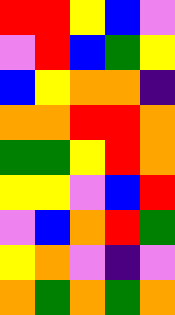[["red", "red", "yellow", "blue", "violet"], ["violet", "red", "blue", "green", "yellow"], ["blue", "yellow", "orange", "orange", "indigo"], ["orange", "orange", "red", "red", "orange"], ["green", "green", "yellow", "red", "orange"], ["yellow", "yellow", "violet", "blue", "red"], ["violet", "blue", "orange", "red", "green"], ["yellow", "orange", "violet", "indigo", "violet"], ["orange", "green", "orange", "green", "orange"]]